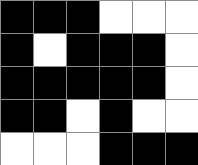[["black", "black", "black", "white", "white", "white"], ["black", "white", "black", "black", "black", "white"], ["black", "black", "black", "black", "black", "white"], ["black", "black", "white", "black", "white", "white"], ["white", "white", "white", "black", "black", "black"]]